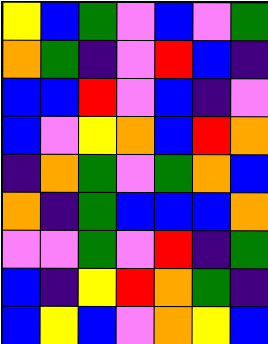[["yellow", "blue", "green", "violet", "blue", "violet", "green"], ["orange", "green", "indigo", "violet", "red", "blue", "indigo"], ["blue", "blue", "red", "violet", "blue", "indigo", "violet"], ["blue", "violet", "yellow", "orange", "blue", "red", "orange"], ["indigo", "orange", "green", "violet", "green", "orange", "blue"], ["orange", "indigo", "green", "blue", "blue", "blue", "orange"], ["violet", "violet", "green", "violet", "red", "indigo", "green"], ["blue", "indigo", "yellow", "red", "orange", "green", "indigo"], ["blue", "yellow", "blue", "violet", "orange", "yellow", "blue"]]